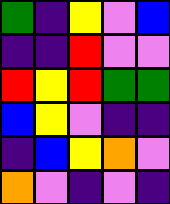[["green", "indigo", "yellow", "violet", "blue"], ["indigo", "indigo", "red", "violet", "violet"], ["red", "yellow", "red", "green", "green"], ["blue", "yellow", "violet", "indigo", "indigo"], ["indigo", "blue", "yellow", "orange", "violet"], ["orange", "violet", "indigo", "violet", "indigo"]]